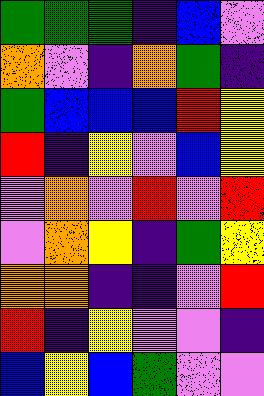[["green", "green", "green", "indigo", "blue", "violet"], ["orange", "violet", "indigo", "orange", "green", "indigo"], ["green", "blue", "blue", "blue", "red", "yellow"], ["red", "indigo", "yellow", "violet", "blue", "yellow"], ["violet", "orange", "violet", "red", "violet", "red"], ["violet", "orange", "yellow", "indigo", "green", "yellow"], ["orange", "orange", "indigo", "indigo", "violet", "red"], ["red", "indigo", "yellow", "violet", "violet", "indigo"], ["blue", "yellow", "blue", "green", "violet", "violet"]]